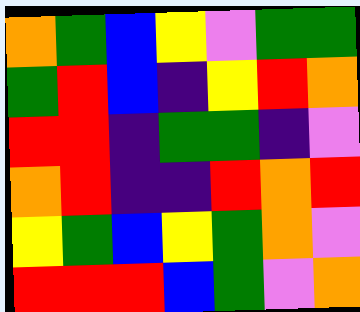[["orange", "green", "blue", "yellow", "violet", "green", "green"], ["green", "red", "blue", "indigo", "yellow", "red", "orange"], ["red", "red", "indigo", "green", "green", "indigo", "violet"], ["orange", "red", "indigo", "indigo", "red", "orange", "red"], ["yellow", "green", "blue", "yellow", "green", "orange", "violet"], ["red", "red", "red", "blue", "green", "violet", "orange"]]